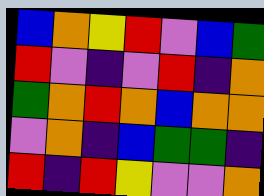[["blue", "orange", "yellow", "red", "violet", "blue", "green"], ["red", "violet", "indigo", "violet", "red", "indigo", "orange"], ["green", "orange", "red", "orange", "blue", "orange", "orange"], ["violet", "orange", "indigo", "blue", "green", "green", "indigo"], ["red", "indigo", "red", "yellow", "violet", "violet", "orange"]]